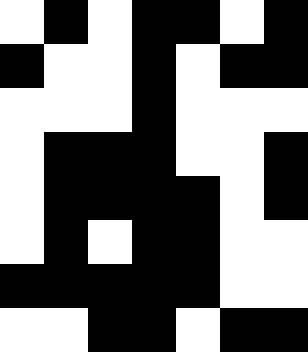[["white", "black", "white", "black", "black", "white", "black"], ["black", "white", "white", "black", "white", "black", "black"], ["white", "white", "white", "black", "white", "white", "white"], ["white", "black", "black", "black", "white", "white", "black"], ["white", "black", "black", "black", "black", "white", "black"], ["white", "black", "white", "black", "black", "white", "white"], ["black", "black", "black", "black", "black", "white", "white"], ["white", "white", "black", "black", "white", "black", "black"]]